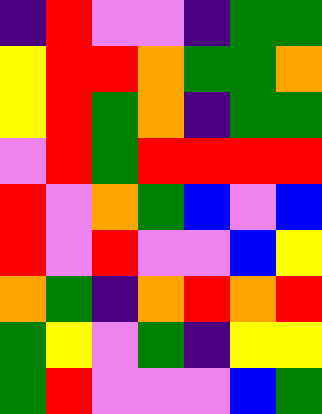[["indigo", "red", "violet", "violet", "indigo", "green", "green"], ["yellow", "red", "red", "orange", "green", "green", "orange"], ["yellow", "red", "green", "orange", "indigo", "green", "green"], ["violet", "red", "green", "red", "red", "red", "red"], ["red", "violet", "orange", "green", "blue", "violet", "blue"], ["red", "violet", "red", "violet", "violet", "blue", "yellow"], ["orange", "green", "indigo", "orange", "red", "orange", "red"], ["green", "yellow", "violet", "green", "indigo", "yellow", "yellow"], ["green", "red", "violet", "violet", "violet", "blue", "green"]]